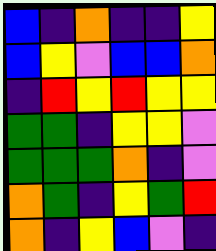[["blue", "indigo", "orange", "indigo", "indigo", "yellow"], ["blue", "yellow", "violet", "blue", "blue", "orange"], ["indigo", "red", "yellow", "red", "yellow", "yellow"], ["green", "green", "indigo", "yellow", "yellow", "violet"], ["green", "green", "green", "orange", "indigo", "violet"], ["orange", "green", "indigo", "yellow", "green", "red"], ["orange", "indigo", "yellow", "blue", "violet", "indigo"]]